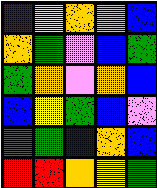[["indigo", "yellow", "orange", "violet", "blue"], ["orange", "green", "violet", "blue", "green"], ["green", "orange", "violet", "orange", "blue"], ["blue", "yellow", "green", "blue", "violet"], ["green", "green", "blue", "orange", "blue"], ["red", "red", "orange", "yellow", "green"]]